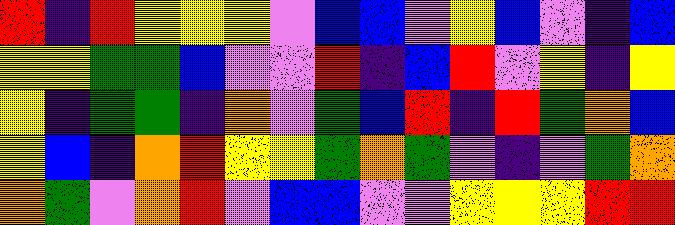[["red", "indigo", "red", "yellow", "yellow", "yellow", "violet", "blue", "blue", "violet", "yellow", "blue", "violet", "indigo", "blue"], ["yellow", "yellow", "green", "green", "blue", "violet", "violet", "red", "indigo", "blue", "red", "violet", "yellow", "indigo", "yellow"], ["yellow", "indigo", "green", "green", "indigo", "orange", "violet", "green", "blue", "red", "indigo", "red", "green", "orange", "blue"], ["yellow", "blue", "indigo", "orange", "red", "yellow", "yellow", "green", "orange", "green", "violet", "indigo", "violet", "green", "orange"], ["orange", "green", "violet", "orange", "red", "violet", "blue", "blue", "violet", "violet", "yellow", "yellow", "yellow", "red", "red"]]